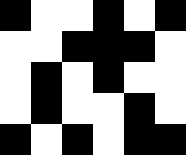[["black", "white", "white", "black", "white", "black"], ["white", "white", "black", "black", "black", "white"], ["white", "black", "white", "black", "white", "white"], ["white", "black", "white", "white", "black", "white"], ["black", "white", "black", "white", "black", "black"]]